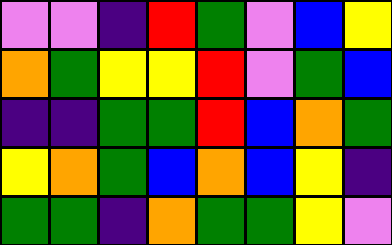[["violet", "violet", "indigo", "red", "green", "violet", "blue", "yellow"], ["orange", "green", "yellow", "yellow", "red", "violet", "green", "blue"], ["indigo", "indigo", "green", "green", "red", "blue", "orange", "green"], ["yellow", "orange", "green", "blue", "orange", "blue", "yellow", "indigo"], ["green", "green", "indigo", "orange", "green", "green", "yellow", "violet"]]